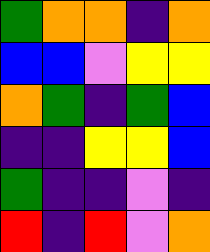[["green", "orange", "orange", "indigo", "orange"], ["blue", "blue", "violet", "yellow", "yellow"], ["orange", "green", "indigo", "green", "blue"], ["indigo", "indigo", "yellow", "yellow", "blue"], ["green", "indigo", "indigo", "violet", "indigo"], ["red", "indigo", "red", "violet", "orange"]]